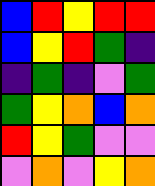[["blue", "red", "yellow", "red", "red"], ["blue", "yellow", "red", "green", "indigo"], ["indigo", "green", "indigo", "violet", "green"], ["green", "yellow", "orange", "blue", "orange"], ["red", "yellow", "green", "violet", "violet"], ["violet", "orange", "violet", "yellow", "orange"]]